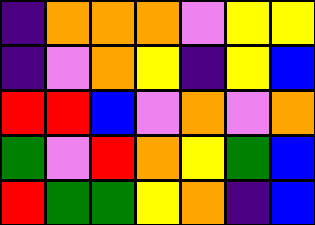[["indigo", "orange", "orange", "orange", "violet", "yellow", "yellow"], ["indigo", "violet", "orange", "yellow", "indigo", "yellow", "blue"], ["red", "red", "blue", "violet", "orange", "violet", "orange"], ["green", "violet", "red", "orange", "yellow", "green", "blue"], ["red", "green", "green", "yellow", "orange", "indigo", "blue"]]